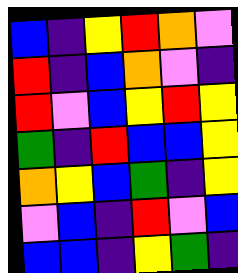[["blue", "indigo", "yellow", "red", "orange", "violet"], ["red", "indigo", "blue", "orange", "violet", "indigo"], ["red", "violet", "blue", "yellow", "red", "yellow"], ["green", "indigo", "red", "blue", "blue", "yellow"], ["orange", "yellow", "blue", "green", "indigo", "yellow"], ["violet", "blue", "indigo", "red", "violet", "blue"], ["blue", "blue", "indigo", "yellow", "green", "indigo"]]